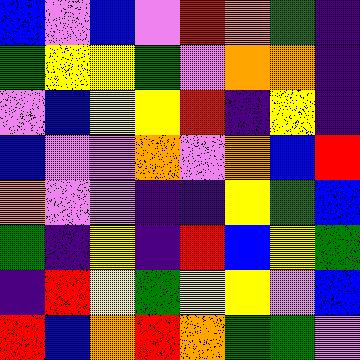[["blue", "violet", "blue", "violet", "red", "orange", "green", "indigo"], ["green", "yellow", "yellow", "green", "violet", "orange", "orange", "indigo"], ["violet", "blue", "yellow", "yellow", "red", "indigo", "yellow", "indigo"], ["blue", "violet", "violet", "orange", "violet", "orange", "blue", "red"], ["orange", "violet", "violet", "indigo", "indigo", "yellow", "green", "blue"], ["green", "indigo", "yellow", "indigo", "red", "blue", "yellow", "green"], ["indigo", "red", "yellow", "green", "yellow", "yellow", "violet", "blue"], ["red", "blue", "orange", "red", "orange", "green", "green", "violet"]]